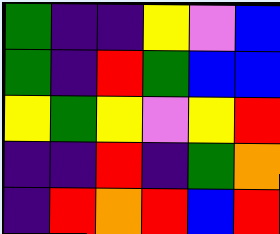[["green", "indigo", "indigo", "yellow", "violet", "blue"], ["green", "indigo", "red", "green", "blue", "blue"], ["yellow", "green", "yellow", "violet", "yellow", "red"], ["indigo", "indigo", "red", "indigo", "green", "orange"], ["indigo", "red", "orange", "red", "blue", "red"]]